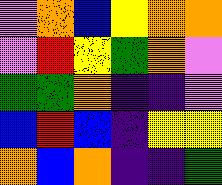[["violet", "orange", "blue", "yellow", "orange", "orange"], ["violet", "red", "yellow", "green", "orange", "violet"], ["green", "green", "orange", "indigo", "indigo", "violet"], ["blue", "red", "blue", "indigo", "yellow", "yellow"], ["orange", "blue", "orange", "indigo", "indigo", "green"]]